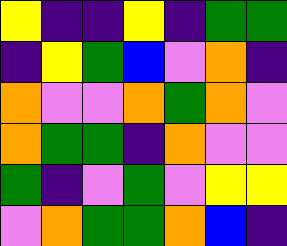[["yellow", "indigo", "indigo", "yellow", "indigo", "green", "green"], ["indigo", "yellow", "green", "blue", "violet", "orange", "indigo"], ["orange", "violet", "violet", "orange", "green", "orange", "violet"], ["orange", "green", "green", "indigo", "orange", "violet", "violet"], ["green", "indigo", "violet", "green", "violet", "yellow", "yellow"], ["violet", "orange", "green", "green", "orange", "blue", "indigo"]]